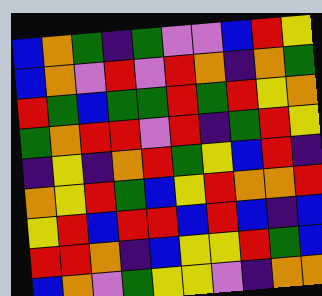[["blue", "orange", "green", "indigo", "green", "violet", "violet", "blue", "red", "yellow"], ["blue", "orange", "violet", "red", "violet", "red", "orange", "indigo", "orange", "green"], ["red", "green", "blue", "green", "green", "red", "green", "red", "yellow", "orange"], ["green", "orange", "red", "red", "violet", "red", "indigo", "green", "red", "yellow"], ["indigo", "yellow", "indigo", "orange", "red", "green", "yellow", "blue", "red", "indigo"], ["orange", "yellow", "red", "green", "blue", "yellow", "red", "orange", "orange", "red"], ["yellow", "red", "blue", "red", "red", "blue", "red", "blue", "indigo", "blue"], ["red", "red", "orange", "indigo", "blue", "yellow", "yellow", "red", "green", "blue"], ["blue", "orange", "violet", "green", "yellow", "yellow", "violet", "indigo", "orange", "orange"]]